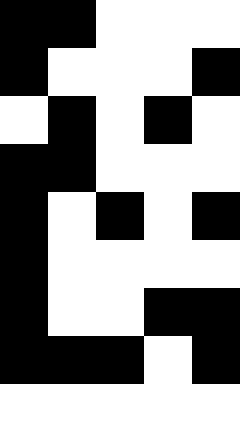[["black", "black", "white", "white", "white"], ["black", "white", "white", "white", "black"], ["white", "black", "white", "black", "white"], ["black", "black", "white", "white", "white"], ["black", "white", "black", "white", "black"], ["black", "white", "white", "white", "white"], ["black", "white", "white", "black", "black"], ["black", "black", "black", "white", "black"], ["white", "white", "white", "white", "white"]]